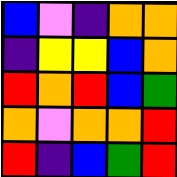[["blue", "violet", "indigo", "orange", "orange"], ["indigo", "yellow", "yellow", "blue", "orange"], ["red", "orange", "red", "blue", "green"], ["orange", "violet", "orange", "orange", "red"], ["red", "indigo", "blue", "green", "red"]]